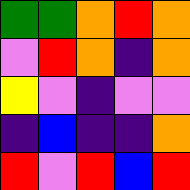[["green", "green", "orange", "red", "orange"], ["violet", "red", "orange", "indigo", "orange"], ["yellow", "violet", "indigo", "violet", "violet"], ["indigo", "blue", "indigo", "indigo", "orange"], ["red", "violet", "red", "blue", "red"]]